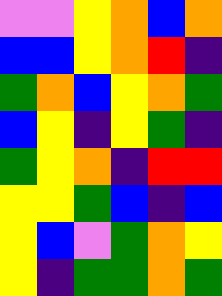[["violet", "violet", "yellow", "orange", "blue", "orange"], ["blue", "blue", "yellow", "orange", "red", "indigo"], ["green", "orange", "blue", "yellow", "orange", "green"], ["blue", "yellow", "indigo", "yellow", "green", "indigo"], ["green", "yellow", "orange", "indigo", "red", "red"], ["yellow", "yellow", "green", "blue", "indigo", "blue"], ["yellow", "blue", "violet", "green", "orange", "yellow"], ["yellow", "indigo", "green", "green", "orange", "green"]]